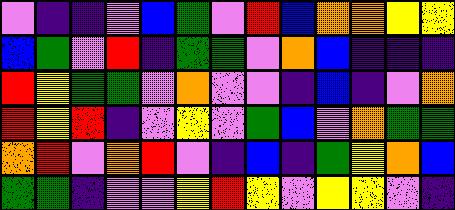[["violet", "indigo", "indigo", "violet", "blue", "green", "violet", "red", "blue", "orange", "orange", "yellow", "yellow"], ["blue", "green", "violet", "red", "indigo", "green", "green", "violet", "orange", "blue", "indigo", "indigo", "indigo"], ["red", "yellow", "green", "green", "violet", "orange", "violet", "violet", "indigo", "blue", "indigo", "violet", "orange"], ["red", "yellow", "red", "indigo", "violet", "yellow", "violet", "green", "blue", "violet", "orange", "green", "green"], ["orange", "red", "violet", "orange", "red", "violet", "indigo", "blue", "indigo", "green", "yellow", "orange", "blue"], ["green", "green", "indigo", "violet", "violet", "yellow", "red", "yellow", "violet", "yellow", "yellow", "violet", "indigo"]]